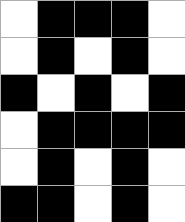[["white", "black", "black", "black", "white"], ["white", "black", "white", "black", "white"], ["black", "white", "black", "white", "black"], ["white", "black", "black", "black", "black"], ["white", "black", "white", "black", "white"], ["black", "black", "white", "black", "white"]]